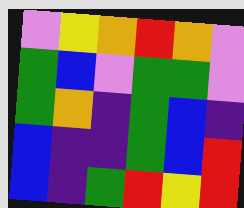[["violet", "yellow", "orange", "red", "orange", "violet"], ["green", "blue", "violet", "green", "green", "violet"], ["green", "orange", "indigo", "green", "blue", "indigo"], ["blue", "indigo", "indigo", "green", "blue", "red"], ["blue", "indigo", "green", "red", "yellow", "red"]]